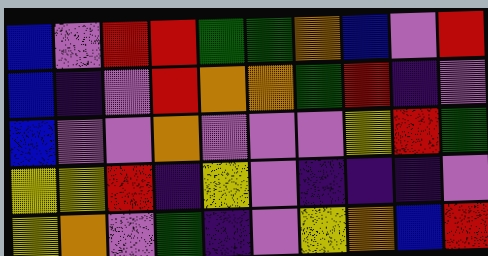[["blue", "violet", "red", "red", "green", "green", "orange", "blue", "violet", "red"], ["blue", "indigo", "violet", "red", "orange", "orange", "green", "red", "indigo", "violet"], ["blue", "violet", "violet", "orange", "violet", "violet", "violet", "yellow", "red", "green"], ["yellow", "yellow", "red", "indigo", "yellow", "violet", "indigo", "indigo", "indigo", "violet"], ["yellow", "orange", "violet", "green", "indigo", "violet", "yellow", "orange", "blue", "red"]]